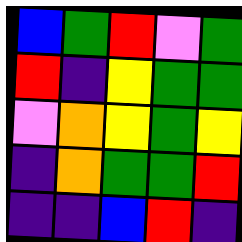[["blue", "green", "red", "violet", "green"], ["red", "indigo", "yellow", "green", "green"], ["violet", "orange", "yellow", "green", "yellow"], ["indigo", "orange", "green", "green", "red"], ["indigo", "indigo", "blue", "red", "indigo"]]